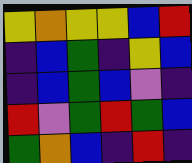[["yellow", "orange", "yellow", "yellow", "blue", "red"], ["indigo", "blue", "green", "indigo", "yellow", "blue"], ["indigo", "blue", "green", "blue", "violet", "indigo"], ["red", "violet", "green", "red", "green", "blue"], ["green", "orange", "blue", "indigo", "red", "indigo"]]